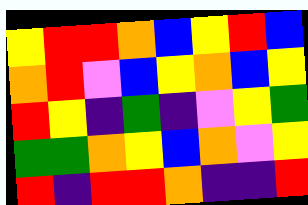[["yellow", "red", "red", "orange", "blue", "yellow", "red", "blue"], ["orange", "red", "violet", "blue", "yellow", "orange", "blue", "yellow"], ["red", "yellow", "indigo", "green", "indigo", "violet", "yellow", "green"], ["green", "green", "orange", "yellow", "blue", "orange", "violet", "yellow"], ["red", "indigo", "red", "red", "orange", "indigo", "indigo", "red"]]